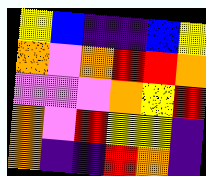[["yellow", "blue", "indigo", "indigo", "blue", "yellow"], ["orange", "violet", "orange", "red", "red", "orange"], ["violet", "violet", "violet", "orange", "yellow", "red"], ["orange", "violet", "red", "yellow", "yellow", "indigo"], ["orange", "indigo", "indigo", "red", "orange", "indigo"]]